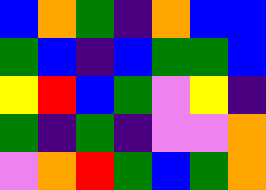[["blue", "orange", "green", "indigo", "orange", "blue", "blue"], ["green", "blue", "indigo", "blue", "green", "green", "blue"], ["yellow", "red", "blue", "green", "violet", "yellow", "indigo"], ["green", "indigo", "green", "indigo", "violet", "violet", "orange"], ["violet", "orange", "red", "green", "blue", "green", "orange"]]